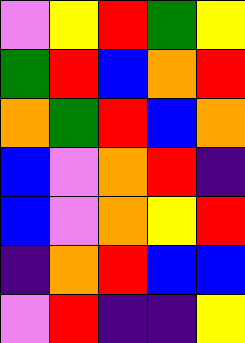[["violet", "yellow", "red", "green", "yellow"], ["green", "red", "blue", "orange", "red"], ["orange", "green", "red", "blue", "orange"], ["blue", "violet", "orange", "red", "indigo"], ["blue", "violet", "orange", "yellow", "red"], ["indigo", "orange", "red", "blue", "blue"], ["violet", "red", "indigo", "indigo", "yellow"]]